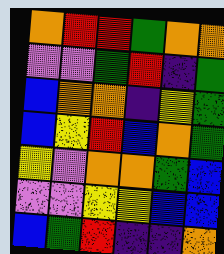[["orange", "red", "red", "green", "orange", "orange"], ["violet", "violet", "green", "red", "indigo", "green"], ["blue", "orange", "orange", "indigo", "yellow", "green"], ["blue", "yellow", "red", "blue", "orange", "green"], ["yellow", "violet", "orange", "orange", "green", "blue"], ["violet", "violet", "yellow", "yellow", "blue", "blue"], ["blue", "green", "red", "indigo", "indigo", "orange"]]